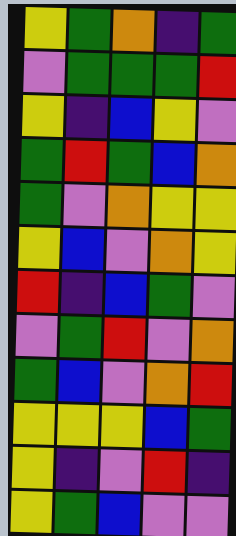[["yellow", "green", "orange", "indigo", "green"], ["violet", "green", "green", "green", "red"], ["yellow", "indigo", "blue", "yellow", "violet"], ["green", "red", "green", "blue", "orange"], ["green", "violet", "orange", "yellow", "yellow"], ["yellow", "blue", "violet", "orange", "yellow"], ["red", "indigo", "blue", "green", "violet"], ["violet", "green", "red", "violet", "orange"], ["green", "blue", "violet", "orange", "red"], ["yellow", "yellow", "yellow", "blue", "green"], ["yellow", "indigo", "violet", "red", "indigo"], ["yellow", "green", "blue", "violet", "violet"]]